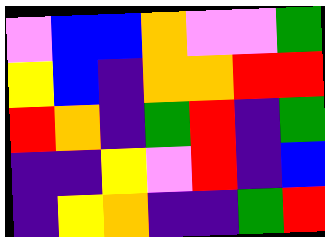[["violet", "blue", "blue", "orange", "violet", "violet", "green"], ["yellow", "blue", "indigo", "orange", "orange", "red", "red"], ["red", "orange", "indigo", "green", "red", "indigo", "green"], ["indigo", "indigo", "yellow", "violet", "red", "indigo", "blue"], ["indigo", "yellow", "orange", "indigo", "indigo", "green", "red"]]